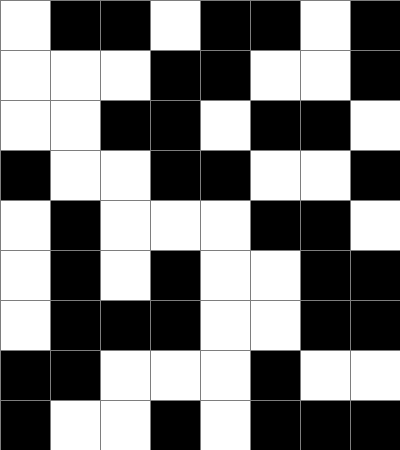[["white", "black", "black", "white", "black", "black", "white", "black"], ["white", "white", "white", "black", "black", "white", "white", "black"], ["white", "white", "black", "black", "white", "black", "black", "white"], ["black", "white", "white", "black", "black", "white", "white", "black"], ["white", "black", "white", "white", "white", "black", "black", "white"], ["white", "black", "white", "black", "white", "white", "black", "black"], ["white", "black", "black", "black", "white", "white", "black", "black"], ["black", "black", "white", "white", "white", "black", "white", "white"], ["black", "white", "white", "black", "white", "black", "black", "black"]]